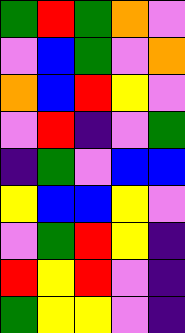[["green", "red", "green", "orange", "violet"], ["violet", "blue", "green", "violet", "orange"], ["orange", "blue", "red", "yellow", "violet"], ["violet", "red", "indigo", "violet", "green"], ["indigo", "green", "violet", "blue", "blue"], ["yellow", "blue", "blue", "yellow", "violet"], ["violet", "green", "red", "yellow", "indigo"], ["red", "yellow", "red", "violet", "indigo"], ["green", "yellow", "yellow", "violet", "indigo"]]